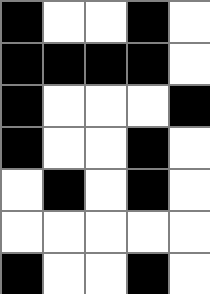[["black", "white", "white", "black", "white"], ["black", "black", "black", "black", "white"], ["black", "white", "white", "white", "black"], ["black", "white", "white", "black", "white"], ["white", "black", "white", "black", "white"], ["white", "white", "white", "white", "white"], ["black", "white", "white", "black", "white"]]